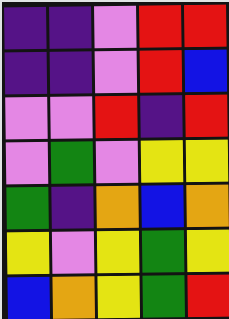[["indigo", "indigo", "violet", "red", "red"], ["indigo", "indigo", "violet", "red", "blue"], ["violet", "violet", "red", "indigo", "red"], ["violet", "green", "violet", "yellow", "yellow"], ["green", "indigo", "orange", "blue", "orange"], ["yellow", "violet", "yellow", "green", "yellow"], ["blue", "orange", "yellow", "green", "red"]]